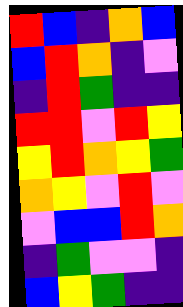[["red", "blue", "indigo", "orange", "blue"], ["blue", "red", "orange", "indigo", "violet"], ["indigo", "red", "green", "indigo", "indigo"], ["red", "red", "violet", "red", "yellow"], ["yellow", "red", "orange", "yellow", "green"], ["orange", "yellow", "violet", "red", "violet"], ["violet", "blue", "blue", "red", "orange"], ["indigo", "green", "violet", "violet", "indigo"], ["blue", "yellow", "green", "indigo", "indigo"]]